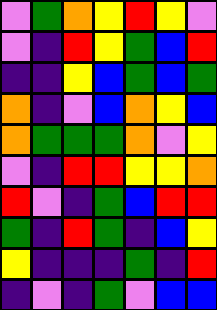[["violet", "green", "orange", "yellow", "red", "yellow", "violet"], ["violet", "indigo", "red", "yellow", "green", "blue", "red"], ["indigo", "indigo", "yellow", "blue", "green", "blue", "green"], ["orange", "indigo", "violet", "blue", "orange", "yellow", "blue"], ["orange", "green", "green", "green", "orange", "violet", "yellow"], ["violet", "indigo", "red", "red", "yellow", "yellow", "orange"], ["red", "violet", "indigo", "green", "blue", "red", "red"], ["green", "indigo", "red", "green", "indigo", "blue", "yellow"], ["yellow", "indigo", "indigo", "indigo", "green", "indigo", "red"], ["indigo", "violet", "indigo", "green", "violet", "blue", "blue"]]